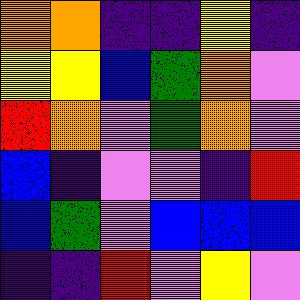[["orange", "orange", "indigo", "indigo", "yellow", "indigo"], ["yellow", "yellow", "blue", "green", "orange", "violet"], ["red", "orange", "violet", "green", "orange", "violet"], ["blue", "indigo", "violet", "violet", "indigo", "red"], ["blue", "green", "violet", "blue", "blue", "blue"], ["indigo", "indigo", "red", "violet", "yellow", "violet"]]